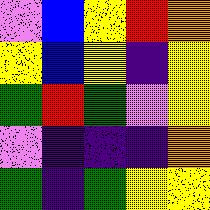[["violet", "blue", "yellow", "red", "orange"], ["yellow", "blue", "yellow", "indigo", "yellow"], ["green", "red", "green", "violet", "yellow"], ["violet", "indigo", "indigo", "indigo", "orange"], ["green", "indigo", "green", "yellow", "yellow"]]